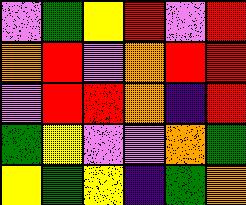[["violet", "green", "yellow", "red", "violet", "red"], ["orange", "red", "violet", "orange", "red", "red"], ["violet", "red", "red", "orange", "indigo", "red"], ["green", "yellow", "violet", "violet", "orange", "green"], ["yellow", "green", "yellow", "indigo", "green", "orange"]]